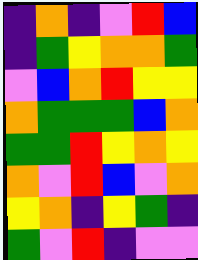[["indigo", "orange", "indigo", "violet", "red", "blue"], ["indigo", "green", "yellow", "orange", "orange", "green"], ["violet", "blue", "orange", "red", "yellow", "yellow"], ["orange", "green", "green", "green", "blue", "orange"], ["green", "green", "red", "yellow", "orange", "yellow"], ["orange", "violet", "red", "blue", "violet", "orange"], ["yellow", "orange", "indigo", "yellow", "green", "indigo"], ["green", "violet", "red", "indigo", "violet", "violet"]]